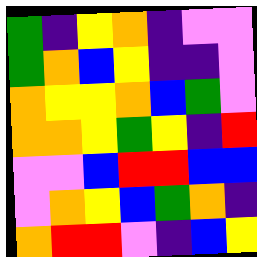[["green", "indigo", "yellow", "orange", "indigo", "violet", "violet"], ["green", "orange", "blue", "yellow", "indigo", "indigo", "violet"], ["orange", "yellow", "yellow", "orange", "blue", "green", "violet"], ["orange", "orange", "yellow", "green", "yellow", "indigo", "red"], ["violet", "violet", "blue", "red", "red", "blue", "blue"], ["violet", "orange", "yellow", "blue", "green", "orange", "indigo"], ["orange", "red", "red", "violet", "indigo", "blue", "yellow"]]